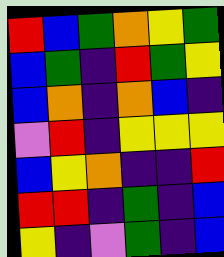[["red", "blue", "green", "orange", "yellow", "green"], ["blue", "green", "indigo", "red", "green", "yellow"], ["blue", "orange", "indigo", "orange", "blue", "indigo"], ["violet", "red", "indigo", "yellow", "yellow", "yellow"], ["blue", "yellow", "orange", "indigo", "indigo", "red"], ["red", "red", "indigo", "green", "indigo", "blue"], ["yellow", "indigo", "violet", "green", "indigo", "blue"]]